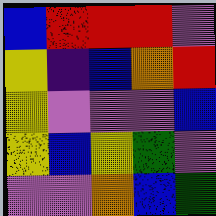[["blue", "red", "red", "red", "violet"], ["yellow", "indigo", "blue", "orange", "red"], ["yellow", "violet", "violet", "violet", "blue"], ["yellow", "blue", "yellow", "green", "violet"], ["violet", "violet", "orange", "blue", "green"]]